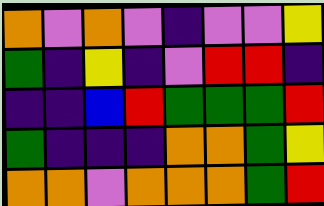[["orange", "violet", "orange", "violet", "indigo", "violet", "violet", "yellow"], ["green", "indigo", "yellow", "indigo", "violet", "red", "red", "indigo"], ["indigo", "indigo", "blue", "red", "green", "green", "green", "red"], ["green", "indigo", "indigo", "indigo", "orange", "orange", "green", "yellow"], ["orange", "orange", "violet", "orange", "orange", "orange", "green", "red"]]